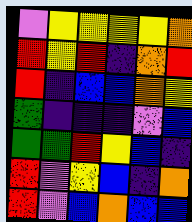[["violet", "yellow", "yellow", "yellow", "yellow", "orange"], ["red", "yellow", "red", "indigo", "orange", "red"], ["red", "indigo", "blue", "blue", "orange", "yellow"], ["green", "indigo", "indigo", "indigo", "violet", "blue"], ["green", "green", "red", "yellow", "blue", "indigo"], ["red", "violet", "yellow", "blue", "indigo", "orange"], ["red", "violet", "blue", "orange", "blue", "blue"]]